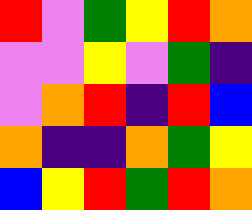[["red", "violet", "green", "yellow", "red", "orange"], ["violet", "violet", "yellow", "violet", "green", "indigo"], ["violet", "orange", "red", "indigo", "red", "blue"], ["orange", "indigo", "indigo", "orange", "green", "yellow"], ["blue", "yellow", "red", "green", "red", "orange"]]